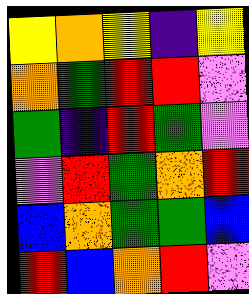[["yellow", "orange", "yellow", "indigo", "yellow"], ["orange", "green", "red", "red", "violet"], ["green", "indigo", "red", "green", "violet"], ["violet", "red", "green", "orange", "red"], ["blue", "orange", "green", "green", "blue"], ["red", "blue", "orange", "red", "violet"]]